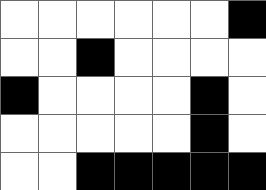[["white", "white", "white", "white", "white", "white", "black"], ["white", "white", "black", "white", "white", "white", "white"], ["black", "white", "white", "white", "white", "black", "white"], ["white", "white", "white", "white", "white", "black", "white"], ["white", "white", "black", "black", "black", "black", "black"]]